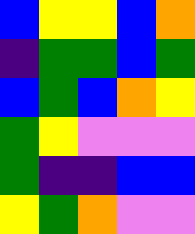[["blue", "yellow", "yellow", "blue", "orange"], ["indigo", "green", "green", "blue", "green"], ["blue", "green", "blue", "orange", "yellow"], ["green", "yellow", "violet", "violet", "violet"], ["green", "indigo", "indigo", "blue", "blue"], ["yellow", "green", "orange", "violet", "violet"]]